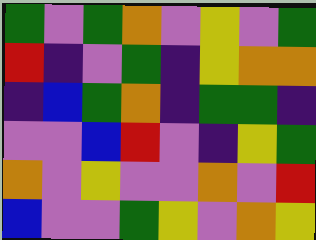[["green", "violet", "green", "orange", "violet", "yellow", "violet", "green"], ["red", "indigo", "violet", "green", "indigo", "yellow", "orange", "orange"], ["indigo", "blue", "green", "orange", "indigo", "green", "green", "indigo"], ["violet", "violet", "blue", "red", "violet", "indigo", "yellow", "green"], ["orange", "violet", "yellow", "violet", "violet", "orange", "violet", "red"], ["blue", "violet", "violet", "green", "yellow", "violet", "orange", "yellow"]]